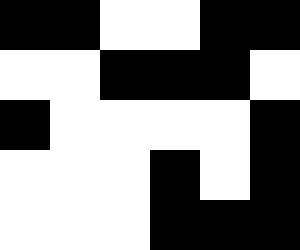[["black", "black", "white", "white", "black", "black"], ["white", "white", "black", "black", "black", "white"], ["black", "white", "white", "white", "white", "black"], ["white", "white", "white", "black", "white", "black"], ["white", "white", "white", "black", "black", "black"]]